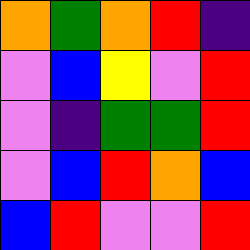[["orange", "green", "orange", "red", "indigo"], ["violet", "blue", "yellow", "violet", "red"], ["violet", "indigo", "green", "green", "red"], ["violet", "blue", "red", "orange", "blue"], ["blue", "red", "violet", "violet", "red"]]